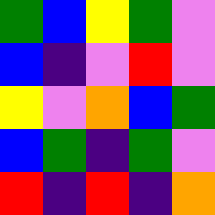[["green", "blue", "yellow", "green", "violet"], ["blue", "indigo", "violet", "red", "violet"], ["yellow", "violet", "orange", "blue", "green"], ["blue", "green", "indigo", "green", "violet"], ["red", "indigo", "red", "indigo", "orange"]]